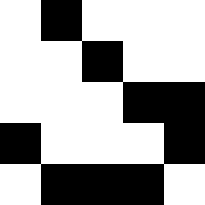[["white", "black", "white", "white", "white"], ["white", "white", "black", "white", "white"], ["white", "white", "white", "black", "black"], ["black", "white", "white", "white", "black"], ["white", "black", "black", "black", "white"]]